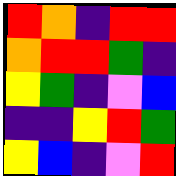[["red", "orange", "indigo", "red", "red"], ["orange", "red", "red", "green", "indigo"], ["yellow", "green", "indigo", "violet", "blue"], ["indigo", "indigo", "yellow", "red", "green"], ["yellow", "blue", "indigo", "violet", "red"]]